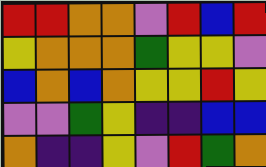[["red", "red", "orange", "orange", "violet", "red", "blue", "red"], ["yellow", "orange", "orange", "orange", "green", "yellow", "yellow", "violet"], ["blue", "orange", "blue", "orange", "yellow", "yellow", "red", "yellow"], ["violet", "violet", "green", "yellow", "indigo", "indigo", "blue", "blue"], ["orange", "indigo", "indigo", "yellow", "violet", "red", "green", "orange"]]